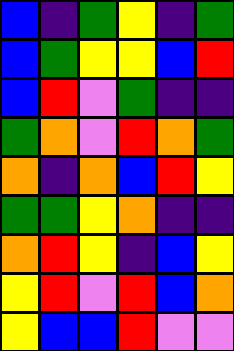[["blue", "indigo", "green", "yellow", "indigo", "green"], ["blue", "green", "yellow", "yellow", "blue", "red"], ["blue", "red", "violet", "green", "indigo", "indigo"], ["green", "orange", "violet", "red", "orange", "green"], ["orange", "indigo", "orange", "blue", "red", "yellow"], ["green", "green", "yellow", "orange", "indigo", "indigo"], ["orange", "red", "yellow", "indigo", "blue", "yellow"], ["yellow", "red", "violet", "red", "blue", "orange"], ["yellow", "blue", "blue", "red", "violet", "violet"]]